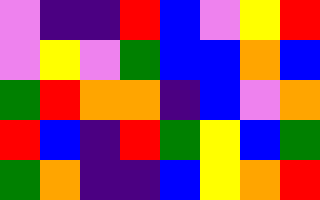[["violet", "indigo", "indigo", "red", "blue", "violet", "yellow", "red"], ["violet", "yellow", "violet", "green", "blue", "blue", "orange", "blue"], ["green", "red", "orange", "orange", "indigo", "blue", "violet", "orange"], ["red", "blue", "indigo", "red", "green", "yellow", "blue", "green"], ["green", "orange", "indigo", "indigo", "blue", "yellow", "orange", "red"]]